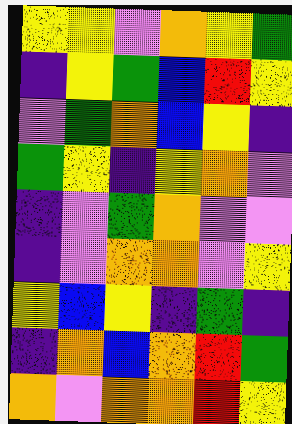[["yellow", "yellow", "violet", "orange", "yellow", "green"], ["indigo", "yellow", "green", "blue", "red", "yellow"], ["violet", "green", "orange", "blue", "yellow", "indigo"], ["green", "yellow", "indigo", "yellow", "orange", "violet"], ["indigo", "violet", "green", "orange", "violet", "violet"], ["indigo", "violet", "orange", "orange", "violet", "yellow"], ["yellow", "blue", "yellow", "indigo", "green", "indigo"], ["indigo", "orange", "blue", "orange", "red", "green"], ["orange", "violet", "orange", "orange", "red", "yellow"]]